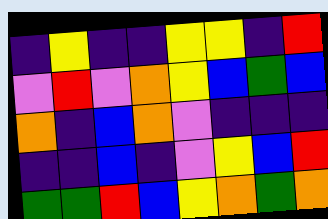[["indigo", "yellow", "indigo", "indigo", "yellow", "yellow", "indigo", "red"], ["violet", "red", "violet", "orange", "yellow", "blue", "green", "blue"], ["orange", "indigo", "blue", "orange", "violet", "indigo", "indigo", "indigo"], ["indigo", "indigo", "blue", "indigo", "violet", "yellow", "blue", "red"], ["green", "green", "red", "blue", "yellow", "orange", "green", "orange"]]